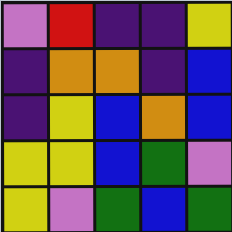[["violet", "red", "indigo", "indigo", "yellow"], ["indigo", "orange", "orange", "indigo", "blue"], ["indigo", "yellow", "blue", "orange", "blue"], ["yellow", "yellow", "blue", "green", "violet"], ["yellow", "violet", "green", "blue", "green"]]